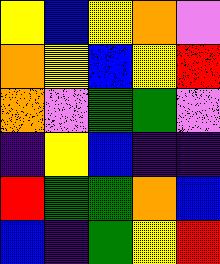[["yellow", "blue", "yellow", "orange", "violet"], ["orange", "yellow", "blue", "yellow", "red"], ["orange", "violet", "green", "green", "violet"], ["indigo", "yellow", "blue", "indigo", "indigo"], ["red", "green", "green", "orange", "blue"], ["blue", "indigo", "green", "yellow", "red"]]